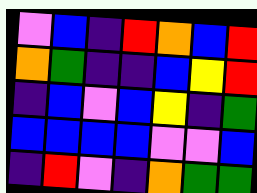[["violet", "blue", "indigo", "red", "orange", "blue", "red"], ["orange", "green", "indigo", "indigo", "blue", "yellow", "red"], ["indigo", "blue", "violet", "blue", "yellow", "indigo", "green"], ["blue", "blue", "blue", "blue", "violet", "violet", "blue"], ["indigo", "red", "violet", "indigo", "orange", "green", "green"]]